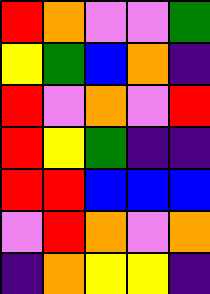[["red", "orange", "violet", "violet", "green"], ["yellow", "green", "blue", "orange", "indigo"], ["red", "violet", "orange", "violet", "red"], ["red", "yellow", "green", "indigo", "indigo"], ["red", "red", "blue", "blue", "blue"], ["violet", "red", "orange", "violet", "orange"], ["indigo", "orange", "yellow", "yellow", "indigo"]]